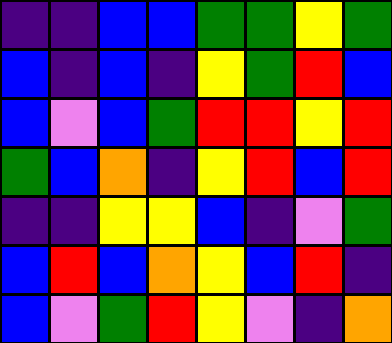[["indigo", "indigo", "blue", "blue", "green", "green", "yellow", "green"], ["blue", "indigo", "blue", "indigo", "yellow", "green", "red", "blue"], ["blue", "violet", "blue", "green", "red", "red", "yellow", "red"], ["green", "blue", "orange", "indigo", "yellow", "red", "blue", "red"], ["indigo", "indigo", "yellow", "yellow", "blue", "indigo", "violet", "green"], ["blue", "red", "blue", "orange", "yellow", "blue", "red", "indigo"], ["blue", "violet", "green", "red", "yellow", "violet", "indigo", "orange"]]